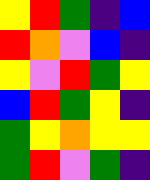[["yellow", "red", "green", "indigo", "blue"], ["red", "orange", "violet", "blue", "indigo"], ["yellow", "violet", "red", "green", "yellow"], ["blue", "red", "green", "yellow", "indigo"], ["green", "yellow", "orange", "yellow", "yellow"], ["green", "red", "violet", "green", "indigo"]]